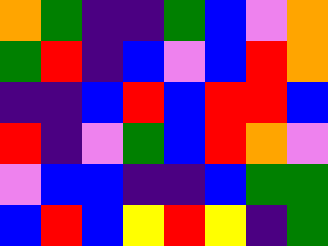[["orange", "green", "indigo", "indigo", "green", "blue", "violet", "orange"], ["green", "red", "indigo", "blue", "violet", "blue", "red", "orange"], ["indigo", "indigo", "blue", "red", "blue", "red", "red", "blue"], ["red", "indigo", "violet", "green", "blue", "red", "orange", "violet"], ["violet", "blue", "blue", "indigo", "indigo", "blue", "green", "green"], ["blue", "red", "blue", "yellow", "red", "yellow", "indigo", "green"]]